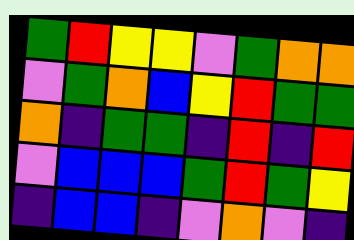[["green", "red", "yellow", "yellow", "violet", "green", "orange", "orange"], ["violet", "green", "orange", "blue", "yellow", "red", "green", "green"], ["orange", "indigo", "green", "green", "indigo", "red", "indigo", "red"], ["violet", "blue", "blue", "blue", "green", "red", "green", "yellow"], ["indigo", "blue", "blue", "indigo", "violet", "orange", "violet", "indigo"]]